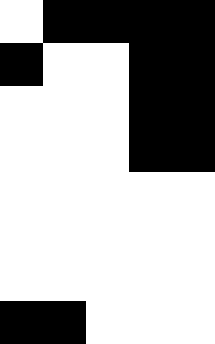[["white", "black", "black", "black", "black"], ["black", "white", "white", "black", "black"], ["white", "white", "white", "black", "black"], ["white", "white", "white", "black", "black"], ["white", "white", "white", "white", "white"], ["white", "white", "white", "white", "white"], ["white", "white", "white", "white", "white"], ["black", "black", "white", "white", "white"]]